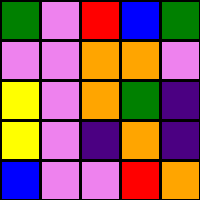[["green", "violet", "red", "blue", "green"], ["violet", "violet", "orange", "orange", "violet"], ["yellow", "violet", "orange", "green", "indigo"], ["yellow", "violet", "indigo", "orange", "indigo"], ["blue", "violet", "violet", "red", "orange"]]